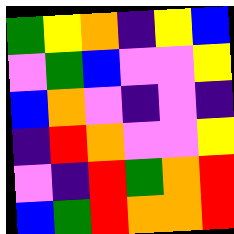[["green", "yellow", "orange", "indigo", "yellow", "blue"], ["violet", "green", "blue", "violet", "violet", "yellow"], ["blue", "orange", "violet", "indigo", "violet", "indigo"], ["indigo", "red", "orange", "violet", "violet", "yellow"], ["violet", "indigo", "red", "green", "orange", "red"], ["blue", "green", "red", "orange", "orange", "red"]]